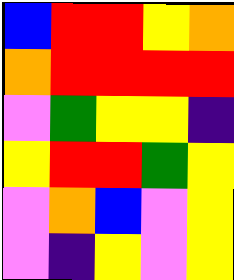[["blue", "red", "red", "yellow", "orange"], ["orange", "red", "red", "red", "red"], ["violet", "green", "yellow", "yellow", "indigo"], ["yellow", "red", "red", "green", "yellow"], ["violet", "orange", "blue", "violet", "yellow"], ["violet", "indigo", "yellow", "violet", "yellow"]]